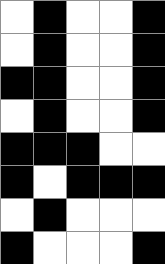[["white", "black", "white", "white", "black"], ["white", "black", "white", "white", "black"], ["black", "black", "white", "white", "black"], ["white", "black", "white", "white", "black"], ["black", "black", "black", "white", "white"], ["black", "white", "black", "black", "black"], ["white", "black", "white", "white", "white"], ["black", "white", "white", "white", "black"]]